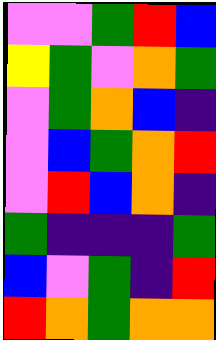[["violet", "violet", "green", "red", "blue"], ["yellow", "green", "violet", "orange", "green"], ["violet", "green", "orange", "blue", "indigo"], ["violet", "blue", "green", "orange", "red"], ["violet", "red", "blue", "orange", "indigo"], ["green", "indigo", "indigo", "indigo", "green"], ["blue", "violet", "green", "indigo", "red"], ["red", "orange", "green", "orange", "orange"]]